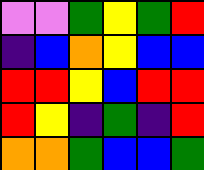[["violet", "violet", "green", "yellow", "green", "red"], ["indigo", "blue", "orange", "yellow", "blue", "blue"], ["red", "red", "yellow", "blue", "red", "red"], ["red", "yellow", "indigo", "green", "indigo", "red"], ["orange", "orange", "green", "blue", "blue", "green"]]